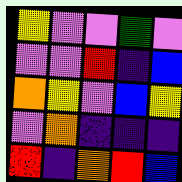[["yellow", "violet", "violet", "green", "violet"], ["violet", "violet", "red", "indigo", "blue"], ["orange", "yellow", "violet", "blue", "yellow"], ["violet", "orange", "indigo", "indigo", "indigo"], ["red", "indigo", "orange", "red", "blue"]]